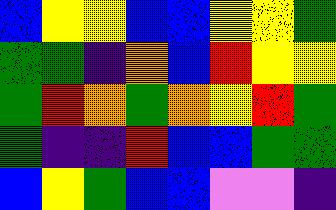[["blue", "yellow", "yellow", "blue", "blue", "yellow", "yellow", "green"], ["green", "green", "indigo", "orange", "blue", "red", "yellow", "yellow"], ["green", "red", "orange", "green", "orange", "yellow", "red", "green"], ["green", "indigo", "indigo", "red", "blue", "blue", "green", "green"], ["blue", "yellow", "green", "blue", "blue", "violet", "violet", "indigo"]]